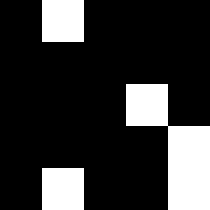[["black", "white", "black", "black", "black"], ["black", "black", "black", "black", "black"], ["black", "black", "black", "white", "black"], ["black", "black", "black", "black", "white"], ["black", "white", "black", "black", "white"]]